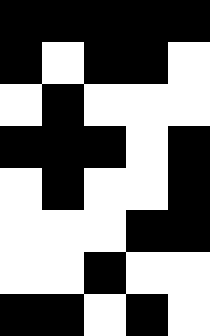[["black", "black", "black", "black", "black"], ["black", "white", "black", "black", "white"], ["white", "black", "white", "white", "white"], ["black", "black", "black", "white", "black"], ["white", "black", "white", "white", "black"], ["white", "white", "white", "black", "black"], ["white", "white", "black", "white", "white"], ["black", "black", "white", "black", "white"]]